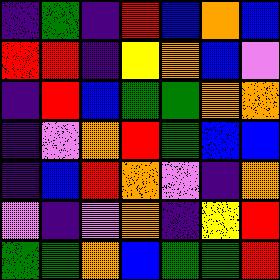[["indigo", "green", "indigo", "red", "blue", "orange", "blue"], ["red", "red", "indigo", "yellow", "orange", "blue", "violet"], ["indigo", "red", "blue", "green", "green", "orange", "orange"], ["indigo", "violet", "orange", "red", "green", "blue", "blue"], ["indigo", "blue", "red", "orange", "violet", "indigo", "orange"], ["violet", "indigo", "violet", "orange", "indigo", "yellow", "red"], ["green", "green", "orange", "blue", "green", "green", "red"]]